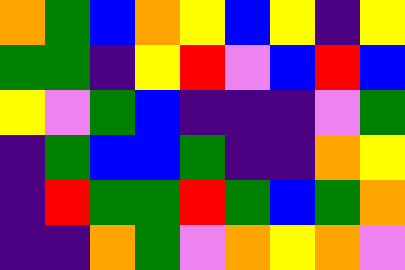[["orange", "green", "blue", "orange", "yellow", "blue", "yellow", "indigo", "yellow"], ["green", "green", "indigo", "yellow", "red", "violet", "blue", "red", "blue"], ["yellow", "violet", "green", "blue", "indigo", "indigo", "indigo", "violet", "green"], ["indigo", "green", "blue", "blue", "green", "indigo", "indigo", "orange", "yellow"], ["indigo", "red", "green", "green", "red", "green", "blue", "green", "orange"], ["indigo", "indigo", "orange", "green", "violet", "orange", "yellow", "orange", "violet"]]